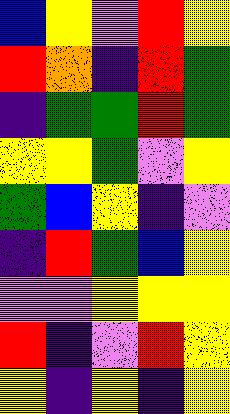[["blue", "yellow", "violet", "red", "yellow"], ["red", "orange", "indigo", "red", "green"], ["indigo", "green", "green", "red", "green"], ["yellow", "yellow", "green", "violet", "yellow"], ["green", "blue", "yellow", "indigo", "violet"], ["indigo", "red", "green", "blue", "yellow"], ["violet", "violet", "yellow", "yellow", "yellow"], ["red", "indigo", "violet", "red", "yellow"], ["yellow", "indigo", "yellow", "indigo", "yellow"]]